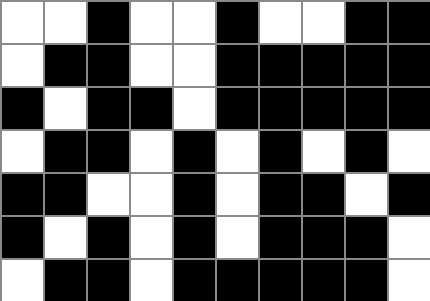[["white", "white", "black", "white", "white", "black", "white", "white", "black", "black"], ["white", "black", "black", "white", "white", "black", "black", "black", "black", "black"], ["black", "white", "black", "black", "white", "black", "black", "black", "black", "black"], ["white", "black", "black", "white", "black", "white", "black", "white", "black", "white"], ["black", "black", "white", "white", "black", "white", "black", "black", "white", "black"], ["black", "white", "black", "white", "black", "white", "black", "black", "black", "white"], ["white", "black", "black", "white", "black", "black", "black", "black", "black", "white"]]